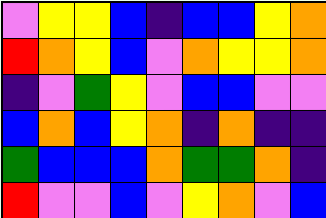[["violet", "yellow", "yellow", "blue", "indigo", "blue", "blue", "yellow", "orange"], ["red", "orange", "yellow", "blue", "violet", "orange", "yellow", "yellow", "orange"], ["indigo", "violet", "green", "yellow", "violet", "blue", "blue", "violet", "violet"], ["blue", "orange", "blue", "yellow", "orange", "indigo", "orange", "indigo", "indigo"], ["green", "blue", "blue", "blue", "orange", "green", "green", "orange", "indigo"], ["red", "violet", "violet", "blue", "violet", "yellow", "orange", "violet", "blue"]]